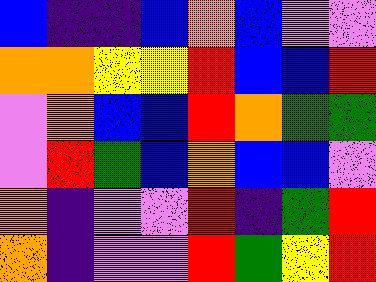[["blue", "indigo", "indigo", "blue", "orange", "blue", "violet", "violet"], ["orange", "orange", "yellow", "yellow", "red", "blue", "blue", "red"], ["violet", "orange", "blue", "blue", "red", "orange", "green", "green"], ["violet", "red", "green", "blue", "orange", "blue", "blue", "violet"], ["orange", "indigo", "violet", "violet", "red", "indigo", "green", "red"], ["orange", "indigo", "violet", "violet", "red", "green", "yellow", "red"]]